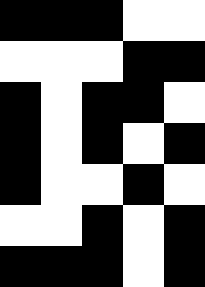[["black", "black", "black", "white", "white"], ["white", "white", "white", "black", "black"], ["black", "white", "black", "black", "white"], ["black", "white", "black", "white", "black"], ["black", "white", "white", "black", "white"], ["white", "white", "black", "white", "black"], ["black", "black", "black", "white", "black"]]